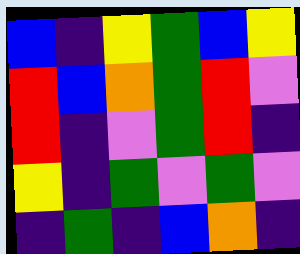[["blue", "indigo", "yellow", "green", "blue", "yellow"], ["red", "blue", "orange", "green", "red", "violet"], ["red", "indigo", "violet", "green", "red", "indigo"], ["yellow", "indigo", "green", "violet", "green", "violet"], ["indigo", "green", "indigo", "blue", "orange", "indigo"]]